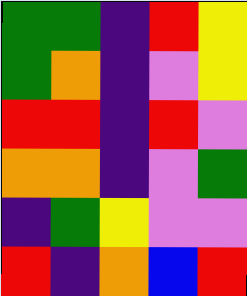[["green", "green", "indigo", "red", "yellow"], ["green", "orange", "indigo", "violet", "yellow"], ["red", "red", "indigo", "red", "violet"], ["orange", "orange", "indigo", "violet", "green"], ["indigo", "green", "yellow", "violet", "violet"], ["red", "indigo", "orange", "blue", "red"]]